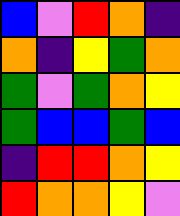[["blue", "violet", "red", "orange", "indigo"], ["orange", "indigo", "yellow", "green", "orange"], ["green", "violet", "green", "orange", "yellow"], ["green", "blue", "blue", "green", "blue"], ["indigo", "red", "red", "orange", "yellow"], ["red", "orange", "orange", "yellow", "violet"]]